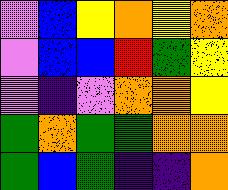[["violet", "blue", "yellow", "orange", "yellow", "orange"], ["violet", "blue", "blue", "red", "green", "yellow"], ["violet", "indigo", "violet", "orange", "orange", "yellow"], ["green", "orange", "green", "green", "orange", "orange"], ["green", "blue", "green", "indigo", "indigo", "orange"]]